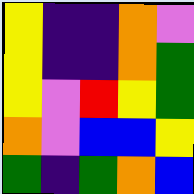[["yellow", "indigo", "indigo", "orange", "violet"], ["yellow", "indigo", "indigo", "orange", "green"], ["yellow", "violet", "red", "yellow", "green"], ["orange", "violet", "blue", "blue", "yellow"], ["green", "indigo", "green", "orange", "blue"]]